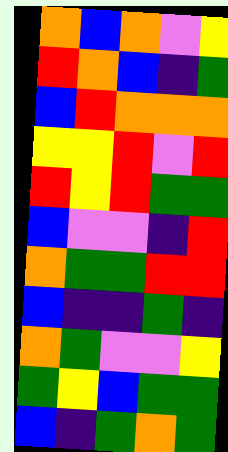[["orange", "blue", "orange", "violet", "yellow"], ["red", "orange", "blue", "indigo", "green"], ["blue", "red", "orange", "orange", "orange"], ["yellow", "yellow", "red", "violet", "red"], ["red", "yellow", "red", "green", "green"], ["blue", "violet", "violet", "indigo", "red"], ["orange", "green", "green", "red", "red"], ["blue", "indigo", "indigo", "green", "indigo"], ["orange", "green", "violet", "violet", "yellow"], ["green", "yellow", "blue", "green", "green"], ["blue", "indigo", "green", "orange", "green"]]